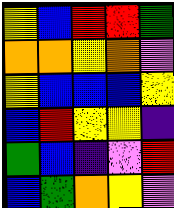[["yellow", "blue", "red", "red", "green"], ["orange", "orange", "yellow", "orange", "violet"], ["yellow", "blue", "blue", "blue", "yellow"], ["blue", "red", "yellow", "yellow", "indigo"], ["green", "blue", "indigo", "violet", "red"], ["blue", "green", "orange", "yellow", "violet"]]